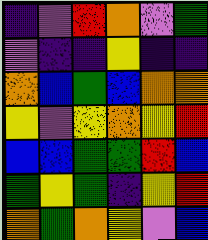[["indigo", "violet", "red", "orange", "violet", "green"], ["violet", "indigo", "indigo", "yellow", "indigo", "indigo"], ["orange", "blue", "green", "blue", "orange", "orange"], ["yellow", "violet", "yellow", "orange", "yellow", "red"], ["blue", "blue", "green", "green", "red", "blue"], ["green", "yellow", "green", "indigo", "yellow", "red"], ["orange", "green", "orange", "yellow", "violet", "blue"]]